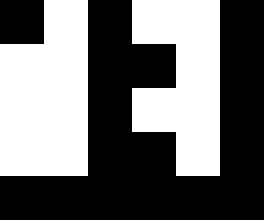[["black", "white", "black", "white", "white", "black"], ["white", "white", "black", "black", "white", "black"], ["white", "white", "black", "white", "white", "black"], ["white", "white", "black", "black", "white", "black"], ["black", "black", "black", "black", "black", "black"]]